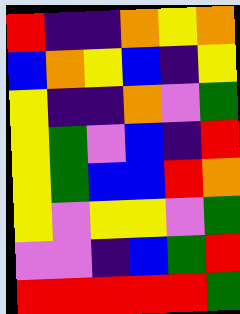[["red", "indigo", "indigo", "orange", "yellow", "orange"], ["blue", "orange", "yellow", "blue", "indigo", "yellow"], ["yellow", "indigo", "indigo", "orange", "violet", "green"], ["yellow", "green", "violet", "blue", "indigo", "red"], ["yellow", "green", "blue", "blue", "red", "orange"], ["yellow", "violet", "yellow", "yellow", "violet", "green"], ["violet", "violet", "indigo", "blue", "green", "red"], ["red", "red", "red", "red", "red", "green"]]